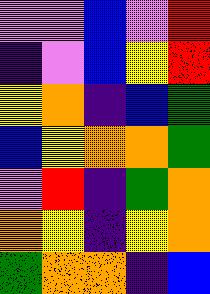[["violet", "violet", "blue", "violet", "red"], ["indigo", "violet", "blue", "yellow", "red"], ["yellow", "orange", "indigo", "blue", "green"], ["blue", "yellow", "orange", "orange", "green"], ["violet", "red", "indigo", "green", "orange"], ["orange", "yellow", "indigo", "yellow", "orange"], ["green", "orange", "orange", "indigo", "blue"]]